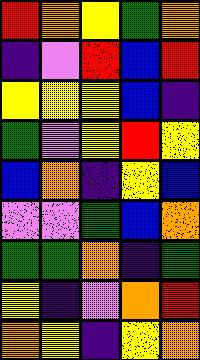[["red", "orange", "yellow", "green", "orange"], ["indigo", "violet", "red", "blue", "red"], ["yellow", "yellow", "yellow", "blue", "indigo"], ["green", "violet", "yellow", "red", "yellow"], ["blue", "orange", "indigo", "yellow", "blue"], ["violet", "violet", "green", "blue", "orange"], ["green", "green", "orange", "indigo", "green"], ["yellow", "indigo", "violet", "orange", "red"], ["orange", "yellow", "indigo", "yellow", "orange"]]